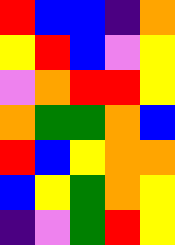[["red", "blue", "blue", "indigo", "orange"], ["yellow", "red", "blue", "violet", "yellow"], ["violet", "orange", "red", "red", "yellow"], ["orange", "green", "green", "orange", "blue"], ["red", "blue", "yellow", "orange", "orange"], ["blue", "yellow", "green", "orange", "yellow"], ["indigo", "violet", "green", "red", "yellow"]]